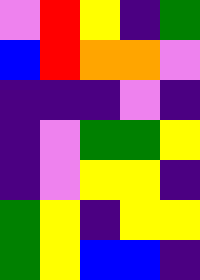[["violet", "red", "yellow", "indigo", "green"], ["blue", "red", "orange", "orange", "violet"], ["indigo", "indigo", "indigo", "violet", "indigo"], ["indigo", "violet", "green", "green", "yellow"], ["indigo", "violet", "yellow", "yellow", "indigo"], ["green", "yellow", "indigo", "yellow", "yellow"], ["green", "yellow", "blue", "blue", "indigo"]]